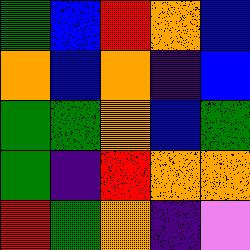[["green", "blue", "red", "orange", "blue"], ["orange", "blue", "orange", "indigo", "blue"], ["green", "green", "orange", "blue", "green"], ["green", "indigo", "red", "orange", "orange"], ["red", "green", "orange", "indigo", "violet"]]